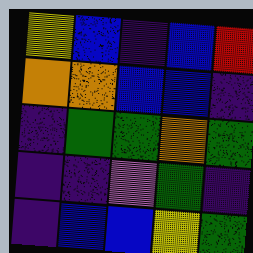[["yellow", "blue", "indigo", "blue", "red"], ["orange", "orange", "blue", "blue", "indigo"], ["indigo", "green", "green", "orange", "green"], ["indigo", "indigo", "violet", "green", "indigo"], ["indigo", "blue", "blue", "yellow", "green"]]